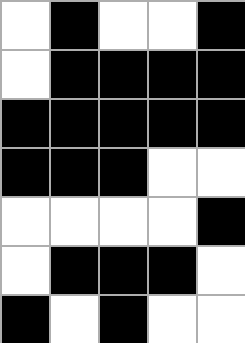[["white", "black", "white", "white", "black"], ["white", "black", "black", "black", "black"], ["black", "black", "black", "black", "black"], ["black", "black", "black", "white", "white"], ["white", "white", "white", "white", "black"], ["white", "black", "black", "black", "white"], ["black", "white", "black", "white", "white"]]